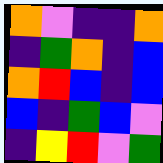[["orange", "violet", "indigo", "indigo", "orange"], ["indigo", "green", "orange", "indigo", "blue"], ["orange", "red", "blue", "indigo", "blue"], ["blue", "indigo", "green", "blue", "violet"], ["indigo", "yellow", "red", "violet", "green"]]